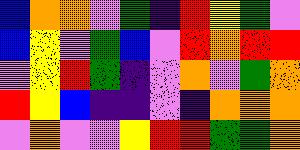[["blue", "orange", "orange", "violet", "green", "indigo", "red", "yellow", "green", "violet"], ["blue", "yellow", "violet", "green", "blue", "violet", "red", "orange", "red", "red"], ["violet", "yellow", "red", "green", "indigo", "violet", "orange", "violet", "green", "orange"], ["red", "yellow", "blue", "indigo", "indigo", "violet", "indigo", "orange", "orange", "orange"], ["violet", "orange", "violet", "violet", "yellow", "red", "red", "green", "green", "orange"]]